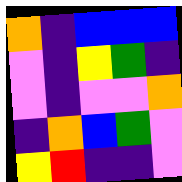[["orange", "indigo", "blue", "blue", "blue"], ["violet", "indigo", "yellow", "green", "indigo"], ["violet", "indigo", "violet", "violet", "orange"], ["indigo", "orange", "blue", "green", "violet"], ["yellow", "red", "indigo", "indigo", "violet"]]